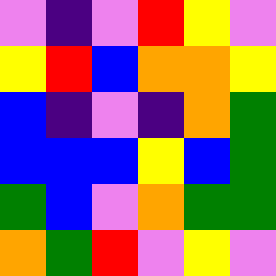[["violet", "indigo", "violet", "red", "yellow", "violet"], ["yellow", "red", "blue", "orange", "orange", "yellow"], ["blue", "indigo", "violet", "indigo", "orange", "green"], ["blue", "blue", "blue", "yellow", "blue", "green"], ["green", "blue", "violet", "orange", "green", "green"], ["orange", "green", "red", "violet", "yellow", "violet"]]